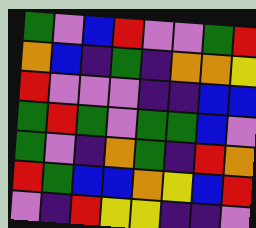[["green", "violet", "blue", "red", "violet", "violet", "green", "red"], ["orange", "blue", "indigo", "green", "indigo", "orange", "orange", "yellow"], ["red", "violet", "violet", "violet", "indigo", "indigo", "blue", "blue"], ["green", "red", "green", "violet", "green", "green", "blue", "violet"], ["green", "violet", "indigo", "orange", "green", "indigo", "red", "orange"], ["red", "green", "blue", "blue", "orange", "yellow", "blue", "red"], ["violet", "indigo", "red", "yellow", "yellow", "indigo", "indigo", "violet"]]